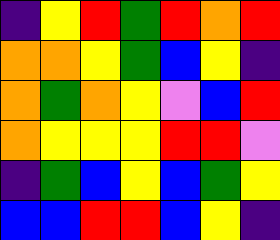[["indigo", "yellow", "red", "green", "red", "orange", "red"], ["orange", "orange", "yellow", "green", "blue", "yellow", "indigo"], ["orange", "green", "orange", "yellow", "violet", "blue", "red"], ["orange", "yellow", "yellow", "yellow", "red", "red", "violet"], ["indigo", "green", "blue", "yellow", "blue", "green", "yellow"], ["blue", "blue", "red", "red", "blue", "yellow", "indigo"]]